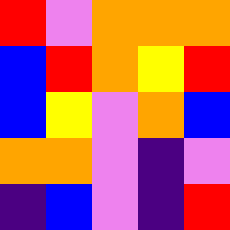[["red", "violet", "orange", "orange", "orange"], ["blue", "red", "orange", "yellow", "red"], ["blue", "yellow", "violet", "orange", "blue"], ["orange", "orange", "violet", "indigo", "violet"], ["indigo", "blue", "violet", "indigo", "red"]]